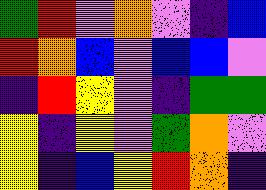[["green", "red", "violet", "orange", "violet", "indigo", "blue"], ["red", "orange", "blue", "violet", "blue", "blue", "violet"], ["indigo", "red", "yellow", "violet", "indigo", "green", "green"], ["yellow", "indigo", "yellow", "violet", "green", "orange", "violet"], ["yellow", "indigo", "blue", "yellow", "red", "orange", "indigo"]]